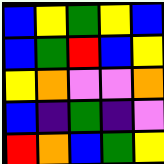[["blue", "yellow", "green", "yellow", "blue"], ["blue", "green", "red", "blue", "yellow"], ["yellow", "orange", "violet", "violet", "orange"], ["blue", "indigo", "green", "indigo", "violet"], ["red", "orange", "blue", "green", "yellow"]]